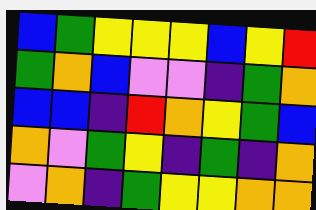[["blue", "green", "yellow", "yellow", "yellow", "blue", "yellow", "red"], ["green", "orange", "blue", "violet", "violet", "indigo", "green", "orange"], ["blue", "blue", "indigo", "red", "orange", "yellow", "green", "blue"], ["orange", "violet", "green", "yellow", "indigo", "green", "indigo", "orange"], ["violet", "orange", "indigo", "green", "yellow", "yellow", "orange", "orange"]]